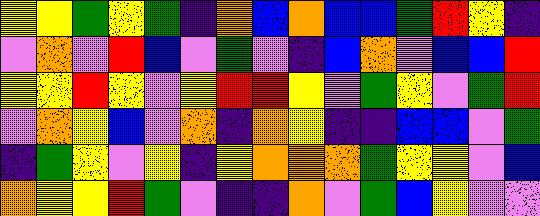[["yellow", "yellow", "green", "yellow", "green", "indigo", "orange", "blue", "orange", "blue", "blue", "green", "red", "yellow", "indigo"], ["violet", "orange", "violet", "red", "blue", "violet", "green", "violet", "indigo", "blue", "orange", "violet", "blue", "blue", "red"], ["yellow", "yellow", "red", "yellow", "violet", "yellow", "red", "red", "yellow", "violet", "green", "yellow", "violet", "green", "red"], ["violet", "orange", "yellow", "blue", "violet", "orange", "indigo", "orange", "yellow", "indigo", "indigo", "blue", "blue", "violet", "green"], ["indigo", "green", "yellow", "violet", "yellow", "indigo", "yellow", "orange", "orange", "orange", "green", "yellow", "yellow", "violet", "blue"], ["orange", "yellow", "yellow", "red", "green", "violet", "indigo", "indigo", "orange", "violet", "green", "blue", "yellow", "violet", "violet"]]